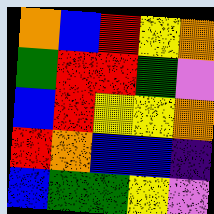[["orange", "blue", "red", "yellow", "orange"], ["green", "red", "red", "green", "violet"], ["blue", "red", "yellow", "yellow", "orange"], ["red", "orange", "blue", "blue", "indigo"], ["blue", "green", "green", "yellow", "violet"]]